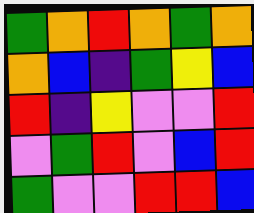[["green", "orange", "red", "orange", "green", "orange"], ["orange", "blue", "indigo", "green", "yellow", "blue"], ["red", "indigo", "yellow", "violet", "violet", "red"], ["violet", "green", "red", "violet", "blue", "red"], ["green", "violet", "violet", "red", "red", "blue"]]